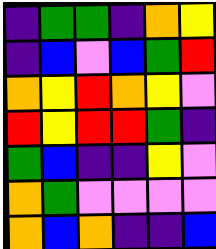[["indigo", "green", "green", "indigo", "orange", "yellow"], ["indigo", "blue", "violet", "blue", "green", "red"], ["orange", "yellow", "red", "orange", "yellow", "violet"], ["red", "yellow", "red", "red", "green", "indigo"], ["green", "blue", "indigo", "indigo", "yellow", "violet"], ["orange", "green", "violet", "violet", "violet", "violet"], ["orange", "blue", "orange", "indigo", "indigo", "blue"]]